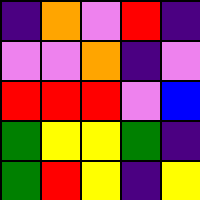[["indigo", "orange", "violet", "red", "indigo"], ["violet", "violet", "orange", "indigo", "violet"], ["red", "red", "red", "violet", "blue"], ["green", "yellow", "yellow", "green", "indigo"], ["green", "red", "yellow", "indigo", "yellow"]]